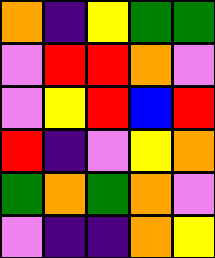[["orange", "indigo", "yellow", "green", "green"], ["violet", "red", "red", "orange", "violet"], ["violet", "yellow", "red", "blue", "red"], ["red", "indigo", "violet", "yellow", "orange"], ["green", "orange", "green", "orange", "violet"], ["violet", "indigo", "indigo", "orange", "yellow"]]